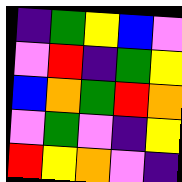[["indigo", "green", "yellow", "blue", "violet"], ["violet", "red", "indigo", "green", "yellow"], ["blue", "orange", "green", "red", "orange"], ["violet", "green", "violet", "indigo", "yellow"], ["red", "yellow", "orange", "violet", "indigo"]]